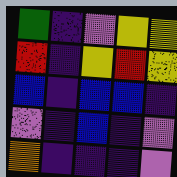[["green", "indigo", "violet", "yellow", "yellow"], ["red", "indigo", "yellow", "red", "yellow"], ["blue", "indigo", "blue", "blue", "indigo"], ["violet", "indigo", "blue", "indigo", "violet"], ["orange", "indigo", "indigo", "indigo", "violet"]]